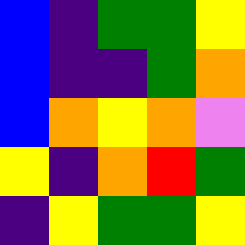[["blue", "indigo", "green", "green", "yellow"], ["blue", "indigo", "indigo", "green", "orange"], ["blue", "orange", "yellow", "orange", "violet"], ["yellow", "indigo", "orange", "red", "green"], ["indigo", "yellow", "green", "green", "yellow"]]